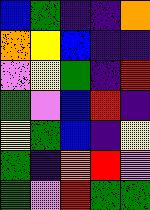[["blue", "green", "indigo", "indigo", "orange"], ["orange", "yellow", "blue", "indigo", "indigo"], ["violet", "yellow", "green", "indigo", "red"], ["green", "violet", "blue", "red", "indigo"], ["yellow", "green", "blue", "indigo", "yellow"], ["green", "indigo", "orange", "red", "violet"], ["green", "violet", "red", "green", "green"]]